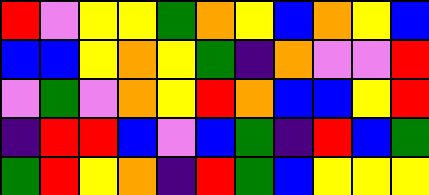[["red", "violet", "yellow", "yellow", "green", "orange", "yellow", "blue", "orange", "yellow", "blue"], ["blue", "blue", "yellow", "orange", "yellow", "green", "indigo", "orange", "violet", "violet", "red"], ["violet", "green", "violet", "orange", "yellow", "red", "orange", "blue", "blue", "yellow", "red"], ["indigo", "red", "red", "blue", "violet", "blue", "green", "indigo", "red", "blue", "green"], ["green", "red", "yellow", "orange", "indigo", "red", "green", "blue", "yellow", "yellow", "yellow"]]